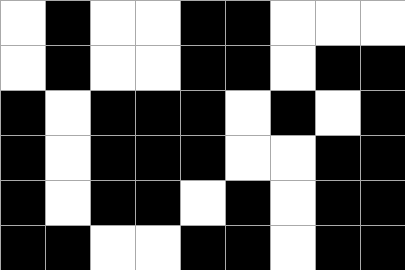[["white", "black", "white", "white", "black", "black", "white", "white", "white"], ["white", "black", "white", "white", "black", "black", "white", "black", "black"], ["black", "white", "black", "black", "black", "white", "black", "white", "black"], ["black", "white", "black", "black", "black", "white", "white", "black", "black"], ["black", "white", "black", "black", "white", "black", "white", "black", "black"], ["black", "black", "white", "white", "black", "black", "white", "black", "black"]]